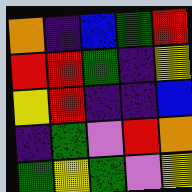[["orange", "indigo", "blue", "green", "red"], ["red", "red", "green", "indigo", "yellow"], ["yellow", "red", "indigo", "indigo", "blue"], ["indigo", "green", "violet", "red", "orange"], ["green", "yellow", "green", "violet", "yellow"]]